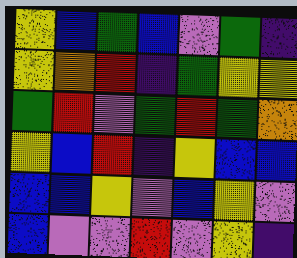[["yellow", "blue", "green", "blue", "violet", "green", "indigo"], ["yellow", "orange", "red", "indigo", "green", "yellow", "yellow"], ["green", "red", "violet", "green", "red", "green", "orange"], ["yellow", "blue", "red", "indigo", "yellow", "blue", "blue"], ["blue", "blue", "yellow", "violet", "blue", "yellow", "violet"], ["blue", "violet", "violet", "red", "violet", "yellow", "indigo"]]